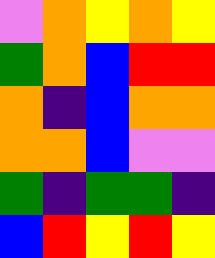[["violet", "orange", "yellow", "orange", "yellow"], ["green", "orange", "blue", "red", "red"], ["orange", "indigo", "blue", "orange", "orange"], ["orange", "orange", "blue", "violet", "violet"], ["green", "indigo", "green", "green", "indigo"], ["blue", "red", "yellow", "red", "yellow"]]